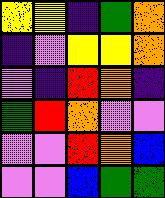[["yellow", "yellow", "indigo", "green", "orange"], ["indigo", "violet", "yellow", "yellow", "orange"], ["violet", "indigo", "red", "orange", "indigo"], ["green", "red", "orange", "violet", "violet"], ["violet", "violet", "red", "orange", "blue"], ["violet", "violet", "blue", "green", "green"]]